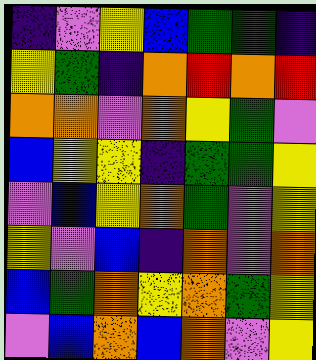[["indigo", "violet", "yellow", "blue", "green", "green", "indigo"], ["yellow", "green", "indigo", "orange", "red", "orange", "red"], ["orange", "orange", "violet", "orange", "yellow", "green", "violet"], ["blue", "yellow", "yellow", "indigo", "green", "green", "yellow"], ["violet", "blue", "yellow", "orange", "green", "violet", "yellow"], ["yellow", "violet", "blue", "indigo", "orange", "violet", "orange"], ["blue", "green", "orange", "yellow", "orange", "green", "yellow"], ["violet", "blue", "orange", "blue", "orange", "violet", "yellow"]]